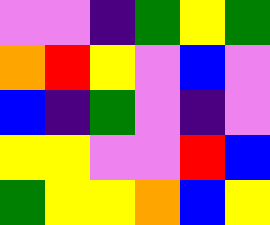[["violet", "violet", "indigo", "green", "yellow", "green"], ["orange", "red", "yellow", "violet", "blue", "violet"], ["blue", "indigo", "green", "violet", "indigo", "violet"], ["yellow", "yellow", "violet", "violet", "red", "blue"], ["green", "yellow", "yellow", "orange", "blue", "yellow"]]